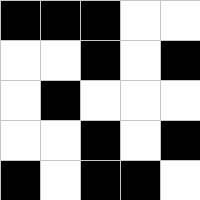[["black", "black", "black", "white", "white"], ["white", "white", "black", "white", "black"], ["white", "black", "white", "white", "white"], ["white", "white", "black", "white", "black"], ["black", "white", "black", "black", "white"]]